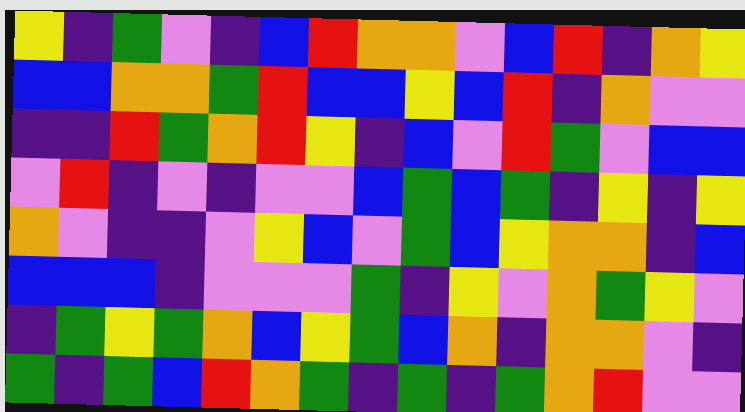[["yellow", "indigo", "green", "violet", "indigo", "blue", "red", "orange", "orange", "violet", "blue", "red", "indigo", "orange", "yellow"], ["blue", "blue", "orange", "orange", "green", "red", "blue", "blue", "yellow", "blue", "red", "indigo", "orange", "violet", "violet"], ["indigo", "indigo", "red", "green", "orange", "red", "yellow", "indigo", "blue", "violet", "red", "green", "violet", "blue", "blue"], ["violet", "red", "indigo", "violet", "indigo", "violet", "violet", "blue", "green", "blue", "green", "indigo", "yellow", "indigo", "yellow"], ["orange", "violet", "indigo", "indigo", "violet", "yellow", "blue", "violet", "green", "blue", "yellow", "orange", "orange", "indigo", "blue"], ["blue", "blue", "blue", "indigo", "violet", "violet", "violet", "green", "indigo", "yellow", "violet", "orange", "green", "yellow", "violet"], ["indigo", "green", "yellow", "green", "orange", "blue", "yellow", "green", "blue", "orange", "indigo", "orange", "orange", "violet", "indigo"], ["green", "indigo", "green", "blue", "red", "orange", "green", "indigo", "green", "indigo", "green", "orange", "red", "violet", "violet"]]